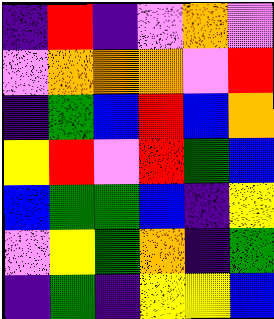[["indigo", "red", "indigo", "violet", "orange", "violet"], ["violet", "orange", "orange", "orange", "violet", "red"], ["indigo", "green", "blue", "red", "blue", "orange"], ["yellow", "red", "violet", "red", "green", "blue"], ["blue", "green", "green", "blue", "indigo", "yellow"], ["violet", "yellow", "green", "orange", "indigo", "green"], ["indigo", "green", "indigo", "yellow", "yellow", "blue"]]